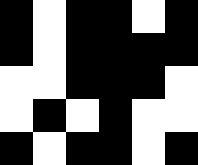[["black", "white", "black", "black", "white", "black"], ["black", "white", "black", "black", "black", "black"], ["white", "white", "black", "black", "black", "white"], ["white", "black", "white", "black", "white", "white"], ["black", "white", "black", "black", "white", "black"]]